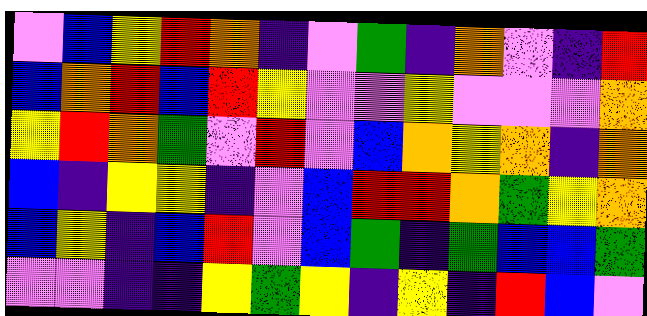[["violet", "blue", "yellow", "red", "orange", "indigo", "violet", "green", "indigo", "orange", "violet", "indigo", "red"], ["blue", "orange", "red", "blue", "red", "yellow", "violet", "violet", "yellow", "violet", "violet", "violet", "orange"], ["yellow", "red", "orange", "green", "violet", "red", "violet", "blue", "orange", "yellow", "orange", "indigo", "orange"], ["blue", "indigo", "yellow", "yellow", "indigo", "violet", "blue", "red", "red", "orange", "green", "yellow", "orange"], ["blue", "yellow", "indigo", "blue", "red", "violet", "blue", "green", "indigo", "green", "blue", "blue", "green"], ["violet", "violet", "indigo", "indigo", "yellow", "green", "yellow", "indigo", "yellow", "indigo", "red", "blue", "violet"]]